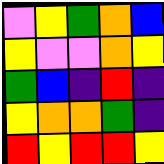[["violet", "yellow", "green", "orange", "blue"], ["yellow", "violet", "violet", "orange", "yellow"], ["green", "blue", "indigo", "red", "indigo"], ["yellow", "orange", "orange", "green", "indigo"], ["red", "yellow", "red", "red", "yellow"]]